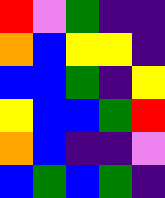[["red", "violet", "green", "indigo", "indigo"], ["orange", "blue", "yellow", "yellow", "indigo"], ["blue", "blue", "green", "indigo", "yellow"], ["yellow", "blue", "blue", "green", "red"], ["orange", "blue", "indigo", "indigo", "violet"], ["blue", "green", "blue", "green", "indigo"]]